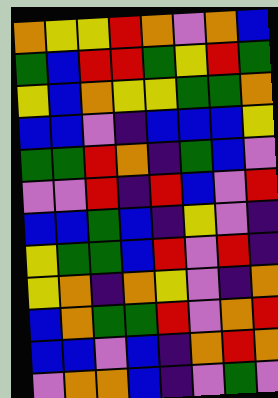[["orange", "yellow", "yellow", "red", "orange", "violet", "orange", "blue"], ["green", "blue", "red", "red", "green", "yellow", "red", "green"], ["yellow", "blue", "orange", "yellow", "yellow", "green", "green", "orange"], ["blue", "blue", "violet", "indigo", "blue", "blue", "blue", "yellow"], ["green", "green", "red", "orange", "indigo", "green", "blue", "violet"], ["violet", "violet", "red", "indigo", "red", "blue", "violet", "red"], ["blue", "blue", "green", "blue", "indigo", "yellow", "violet", "indigo"], ["yellow", "green", "green", "blue", "red", "violet", "red", "indigo"], ["yellow", "orange", "indigo", "orange", "yellow", "violet", "indigo", "orange"], ["blue", "orange", "green", "green", "red", "violet", "orange", "red"], ["blue", "blue", "violet", "blue", "indigo", "orange", "red", "orange"], ["violet", "orange", "orange", "blue", "indigo", "violet", "green", "violet"]]